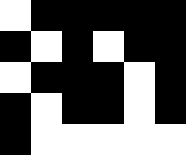[["white", "black", "black", "black", "black", "black"], ["black", "white", "black", "white", "black", "black"], ["white", "black", "black", "black", "white", "black"], ["black", "white", "black", "black", "white", "black"], ["black", "white", "white", "white", "white", "white"]]